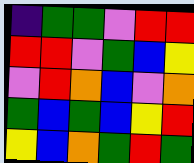[["indigo", "green", "green", "violet", "red", "red"], ["red", "red", "violet", "green", "blue", "yellow"], ["violet", "red", "orange", "blue", "violet", "orange"], ["green", "blue", "green", "blue", "yellow", "red"], ["yellow", "blue", "orange", "green", "red", "green"]]